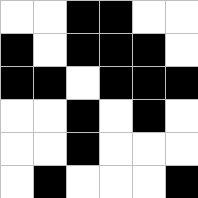[["white", "white", "black", "black", "white", "white"], ["black", "white", "black", "black", "black", "white"], ["black", "black", "white", "black", "black", "black"], ["white", "white", "black", "white", "black", "white"], ["white", "white", "black", "white", "white", "white"], ["white", "black", "white", "white", "white", "black"]]